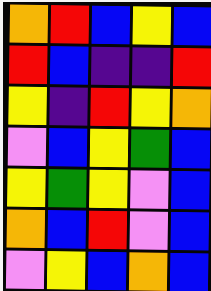[["orange", "red", "blue", "yellow", "blue"], ["red", "blue", "indigo", "indigo", "red"], ["yellow", "indigo", "red", "yellow", "orange"], ["violet", "blue", "yellow", "green", "blue"], ["yellow", "green", "yellow", "violet", "blue"], ["orange", "blue", "red", "violet", "blue"], ["violet", "yellow", "blue", "orange", "blue"]]